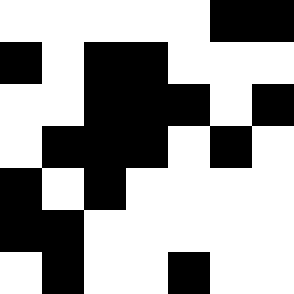[["white", "white", "white", "white", "white", "black", "black"], ["black", "white", "black", "black", "white", "white", "white"], ["white", "white", "black", "black", "black", "white", "black"], ["white", "black", "black", "black", "white", "black", "white"], ["black", "white", "black", "white", "white", "white", "white"], ["black", "black", "white", "white", "white", "white", "white"], ["white", "black", "white", "white", "black", "white", "white"]]